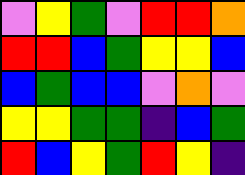[["violet", "yellow", "green", "violet", "red", "red", "orange"], ["red", "red", "blue", "green", "yellow", "yellow", "blue"], ["blue", "green", "blue", "blue", "violet", "orange", "violet"], ["yellow", "yellow", "green", "green", "indigo", "blue", "green"], ["red", "blue", "yellow", "green", "red", "yellow", "indigo"]]